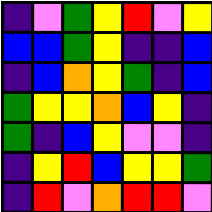[["indigo", "violet", "green", "yellow", "red", "violet", "yellow"], ["blue", "blue", "green", "yellow", "indigo", "indigo", "blue"], ["indigo", "blue", "orange", "yellow", "green", "indigo", "blue"], ["green", "yellow", "yellow", "orange", "blue", "yellow", "indigo"], ["green", "indigo", "blue", "yellow", "violet", "violet", "indigo"], ["indigo", "yellow", "red", "blue", "yellow", "yellow", "green"], ["indigo", "red", "violet", "orange", "red", "red", "violet"]]